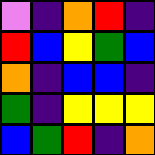[["violet", "indigo", "orange", "red", "indigo"], ["red", "blue", "yellow", "green", "blue"], ["orange", "indigo", "blue", "blue", "indigo"], ["green", "indigo", "yellow", "yellow", "yellow"], ["blue", "green", "red", "indigo", "orange"]]